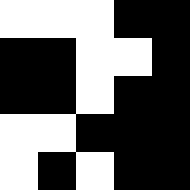[["white", "white", "white", "black", "black"], ["black", "black", "white", "white", "black"], ["black", "black", "white", "black", "black"], ["white", "white", "black", "black", "black"], ["white", "black", "white", "black", "black"]]